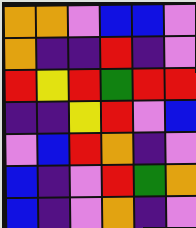[["orange", "orange", "violet", "blue", "blue", "violet"], ["orange", "indigo", "indigo", "red", "indigo", "violet"], ["red", "yellow", "red", "green", "red", "red"], ["indigo", "indigo", "yellow", "red", "violet", "blue"], ["violet", "blue", "red", "orange", "indigo", "violet"], ["blue", "indigo", "violet", "red", "green", "orange"], ["blue", "indigo", "violet", "orange", "indigo", "violet"]]